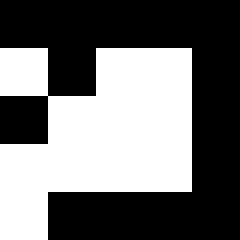[["black", "black", "black", "black", "black"], ["white", "black", "white", "white", "black"], ["black", "white", "white", "white", "black"], ["white", "white", "white", "white", "black"], ["white", "black", "black", "black", "black"]]